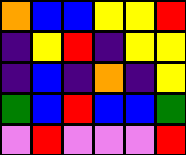[["orange", "blue", "blue", "yellow", "yellow", "red"], ["indigo", "yellow", "red", "indigo", "yellow", "yellow"], ["indigo", "blue", "indigo", "orange", "indigo", "yellow"], ["green", "blue", "red", "blue", "blue", "green"], ["violet", "red", "violet", "violet", "violet", "red"]]